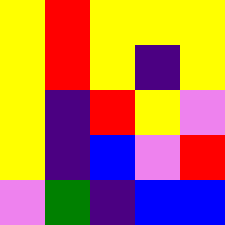[["yellow", "red", "yellow", "yellow", "yellow"], ["yellow", "red", "yellow", "indigo", "yellow"], ["yellow", "indigo", "red", "yellow", "violet"], ["yellow", "indigo", "blue", "violet", "red"], ["violet", "green", "indigo", "blue", "blue"]]